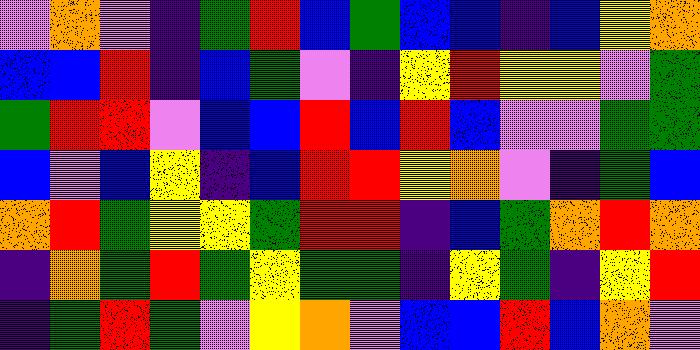[["violet", "orange", "violet", "indigo", "green", "red", "blue", "green", "blue", "blue", "indigo", "blue", "yellow", "orange"], ["blue", "blue", "red", "indigo", "blue", "green", "violet", "indigo", "yellow", "red", "yellow", "yellow", "violet", "green"], ["green", "red", "red", "violet", "blue", "blue", "red", "blue", "red", "blue", "violet", "violet", "green", "green"], ["blue", "violet", "blue", "yellow", "indigo", "blue", "red", "red", "yellow", "orange", "violet", "indigo", "green", "blue"], ["orange", "red", "green", "yellow", "yellow", "green", "red", "red", "indigo", "blue", "green", "orange", "red", "orange"], ["indigo", "orange", "green", "red", "green", "yellow", "green", "green", "indigo", "yellow", "green", "indigo", "yellow", "red"], ["indigo", "green", "red", "green", "violet", "yellow", "orange", "violet", "blue", "blue", "red", "blue", "orange", "violet"]]